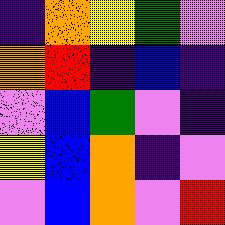[["indigo", "orange", "yellow", "green", "violet"], ["orange", "red", "indigo", "blue", "indigo"], ["violet", "blue", "green", "violet", "indigo"], ["yellow", "blue", "orange", "indigo", "violet"], ["violet", "blue", "orange", "violet", "red"]]